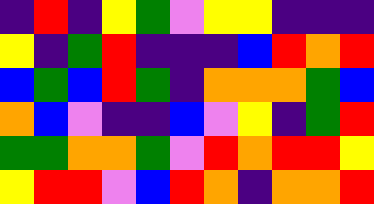[["indigo", "red", "indigo", "yellow", "green", "violet", "yellow", "yellow", "indigo", "indigo", "indigo"], ["yellow", "indigo", "green", "red", "indigo", "indigo", "indigo", "blue", "red", "orange", "red"], ["blue", "green", "blue", "red", "green", "indigo", "orange", "orange", "orange", "green", "blue"], ["orange", "blue", "violet", "indigo", "indigo", "blue", "violet", "yellow", "indigo", "green", "red"], ["green", "green", "orange", "orange", "green", "violet", "red", "orange", "red", "red", "yellow"], ["yellow", "red", "red", "violet", "blue", "red", "orange", "indigo", "orange", "orange", "red"]]